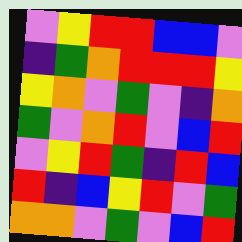[["violet", "yellow", "red", "red", "blue", "blue", "violet"], ["indigo", "green", "orange", "red", "red", "red", "yellow"], ["yellow", "orange", "violet", "green", "violet", "indigo", "orange"], ["green", "violet", "orange", "red", "violet", "blue", "red"], ["violet", "yellow", "red", "green", "indigo", "red", "blue"], ["red", "indigo", "blue", "yellow", "red", "violet", "green"], ["orange", "orange", "violet", "green", "violet", "blue", "red"]]